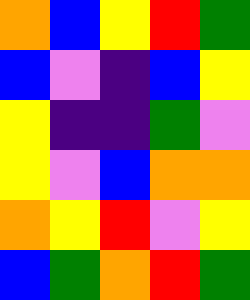[["orange", "blue", "yellow", "red", "green"], ["blue", "violet", "indigo", "blue", "yellow"], ["yellow", "indigo", "indigo", "green", "violet"], ["yellow", "violet", "blue", "orange", "orange"], ["orange", "yellow", "red", "violet", "yellow"], ["blue", "green", "orange", "red", "green"]]